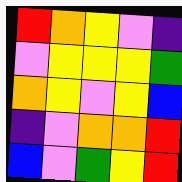[["red", "orange", "yellow", "violet", "indigo"], ["violet", "yellow", "yellow", "yellow", "green"], ["orange", "yellow", "violet", "yellow", "blue"], ["indigo", "violet", "orange", "orange", "red"], ["blue", "violet", "green", "yellow", "red"]]